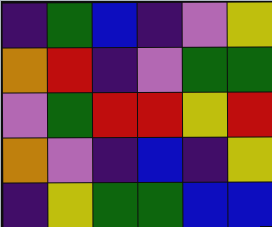[["indigo", "green", "blue", "indigo", "violet", "yellow"], ["orange", "red", "indigo", "violet", "green", "green"], ["violet", "green", "red", "red", "yellow", "red"], ["orange", "violet", "indigo", "blue", "indigo", "yellow"], ["indigo", "yellow", "green", "green", "blue", "blue"]]